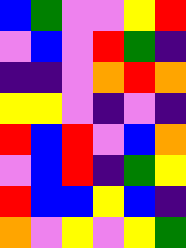[["blue", "green", "violet", "violet", "yellow", "red"], ["violet", "blue", "violet", "red", "green", "indigo"], ["indigo", "indigo", "violet", "orange", "red", "orange"], ["yellow", "yellow", "violet", "indigo", "violet", "indigo"], ["red", "blue", "red", "violet", "blue", "orange"], ["violet", "blue", "red", "indigo", "green", "yellow"], ["red", "blue", "blue", "yellow", "blue", "indigo"], ["orange", "violet", "yellow", "violet", "yellow", "green"]]